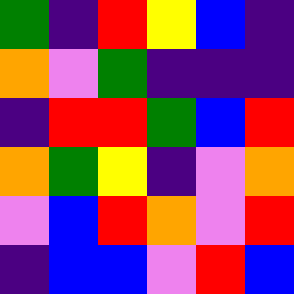[["green", "indigo", "red", "yellow", "blue", "indigo"], ["orange", "violet", "green", "indigo", "indigo", "indigo"], ["indigo", "red", "red", "green", "blue", "red"], ["orange", "green", "yellow", "indigo", "violet", "orange"], ["violet", "blue", "red", "orange", "violet", "red"], ["indigo", "blue", "blue", "violet", "red", "blue"]]